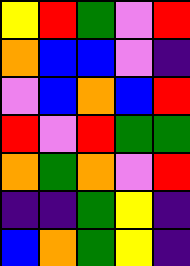[["yellow", "red", "green", "violet", "red"], ["orange", "blue", "blue", "violet", "indigo"], ["violet", "blue", "orange", "blue", "red"], ["red", "violet", "red", "green", "green"], ["orange", "green", "orange", "violet", "red"], ["indigo", "indigo", "green", "yellow", "indigo"], ["blue", "orange", "green", "yellow", "indigo"]]